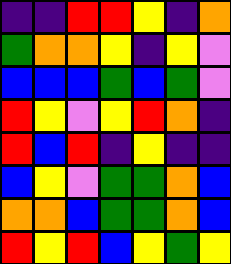[["indigo", "indigo", "red", "red", "yellow", "indigo", "orange"], ["green", "orange", "orange", "yellow", "indigo", "yellow", "violet"], ["blue", "blue", "blue", "green", "blue", "green", "violet"], ["red", "yellow", "violet", "yellow", "red", "orange", "indigo"], ["red", "blue", "red", "indigo", "yellow", "indigo", "indigo"], ["blue", "yellow", "violet", "green", "green", "orange", "blue"], ["orange", "orange", "blue", "green", "green", "orange", "blue"], ["red", "yellow", "red", "blue", "yellow", "green", "yellow"]]